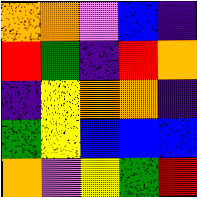[["orange", "orange", "violet", "blue", "indigo"], ["red", "green", "indigo", "red", "orange"], ["indigo", "yellow", "orange", "orange", "indigo"], ["green", "yellow", "blue", "blue", "blue"], ["orange", "violet", "yellow", "green", "red"]]